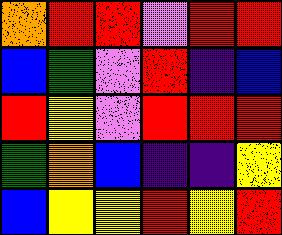[["orange", "red", "red", "violet", "red", "red"], ["blue", "green", "violet", "red", "indigo", "blue"], ["red", "yellow", "violet", "red", "red", "red"], ["green", "orange", "blue", "indigo", "indigo", "yellow"], ["blue", "yellow", "yellow", "red", "yellow", "red"]]